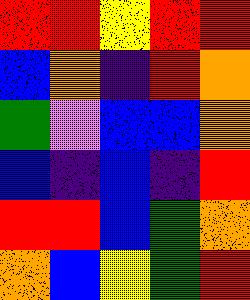[["red", "red", "yellow", "red", "red"], ["blue", "orange", "indigo", "red", "orange"], ["green", "violet", "blue", "blue", "orange"], ["blue", "indigo", "blue", "indigo", "red"], ["red", "red", "blue", "green", "orange"], ["orange", "blue", "yellow", "green", "red"]]